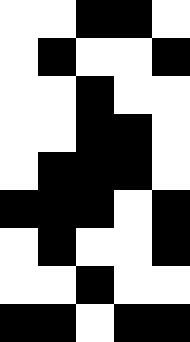[["white", "white", "black", "black", "white"], ["white", "black", "white", "white", "black"], ["white", "white", "black", "white", "white"], ["white", "white", "black", "black", "white"], ["white", "black", "black", "black", "white"], ["black", "black", "black", "white", "black"], ["white", "black", "white", "white", "black"], ["white", "white", "black", "white", "white"], ["black", "black", "white", "black", "black"]]